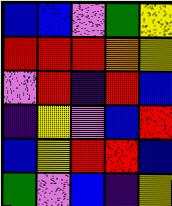[["blue", "blue", "violet", "green", "yellow"], ["red", "red", "red", "orange", "yellow"], ["violet", "red", "indigo", "red", "blue"], ["indigo", "yellow", "violet", "blue", "red"], ["blue", "yellow", "red", "red", "blue"], ["green", "violet", "blue", "indigo", "yellow"]]